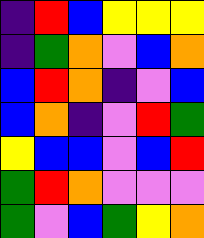[["indigo", "red", "blue", "yellow", "yellow", "yellow"], ["indigo", "green", "orange", "violet", "blue", "orange"], ["blue", "red", "orange", "indigo", "violet", "blue"], ["blue", "orange", "indigo", "violet", "red", "green"], ["yellow", "blue", "blue", "violet", "blue", "red"], ["green", "red", "orange", "violet", "violet", "violet"], ["green", "violet", "blue", "green", "yellow", "orange"]]